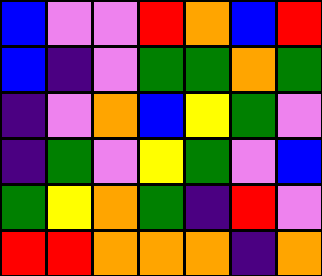[["blue", "violet", "violet", "red", "orange", "blue", "red"], ["blue", "indigo", "violet", "green", "green", "orange", "green"], ["indigo", "violet", "orange", "blue", "yellow", "green", "violet"], ["indigo", "green", "violet", "yellow", "green", "violet", "blue"], ["green", "yellow", "orange", "green", "indigo", "red", "violet"], ["red", "red", "orange", "orange", "orange", "indigo", "orange"]]